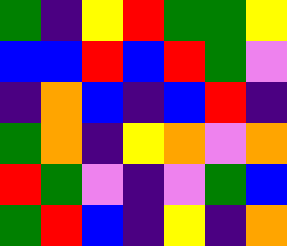[["green", "indigo", "yellow", "red", "green", "green", "yellow"], ["blue", "blue", "red", "blue", "red", "green", "violet"], ["indigo", "orange", "blue", "indigo", "blue", "red", "indigo"], ["green", "orange", "indigo", "yellow", "orange", "violet", "orange"], ["red", "green", "violet", "indigo", "violet", "green", "blue"], ["green", "red", "blue", "indigo", "yellow", "indigo", "orange"]]